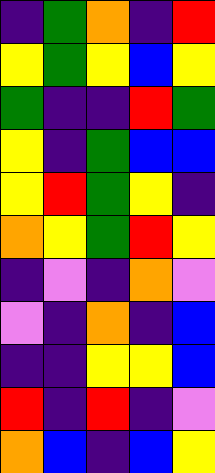[["indigo", "green", "orange", "indigo", "red"], ["yellow", "green", "yellow", "blue", "yellow"], ["green", "indigo", "indigo", "red", "green"], ["yellow", "indigo", "green", "blue", "blue"], ["yellow", "red", "green", "yellow", "indigo"], ["orange", "yellow", "green", "red", "yellow"], ["indigo", "violet", "indigo", "orange", "violet"], ["violet", "indigo", "orange", "indigo", "blue"], ["indigo", "indigo", "yellow", "yellow", "blue"], ["red", "indigo", "red", "indigo", "violet"], ["orange", "blue", "indigo", "blue", "yellow"]]